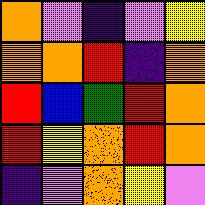[["orange", "violet", "indigo", "violet", "yellow"], ["orange", "orange", "red", "indigo", "orange"], ["red", "blue", "green", "red", "orange"], ["red", "yellow", "orange", "red", "orange"], ["indigo", "violet", "orange", "yellow", "violet"]]